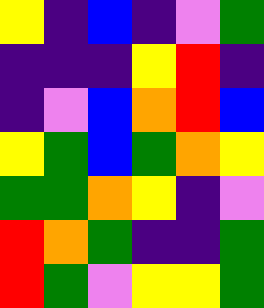[["yellow", "indigo", "blue", "indigo", "violet", "green"], ["indigo", "indigo", "indigo", "yellow", "red", "indigo"], ["indigo", "violet", "blue", "orange", "red", "blue"], ["yellow", "green", "blue", "green", "orange", "yellow"], ["green", "green", "orange", "yellow", "indigo", "violet"], ["red", "orange", "green", "indigo", "indigo", "green"], ["red", "green", "violet", "yellow", "yellow", "green"]]